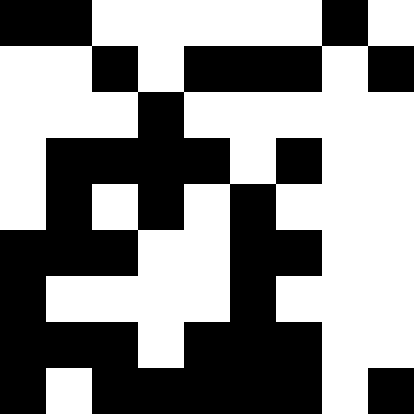[["black", "black", "white", "white", "white", "white", "white", "black", "white"], ["white", "white", "black", "white", "black", "black", "black", "white", "black"], ["white", "white", "white", "black", "white", "white", "white", "white", "white"], ["white", "black", "black", "black", "black", "white", "black", "white", "white"], ["white", "black", "white", "black", "white", "black", "white", "white", "white"], ["black", "black", "black", "white", "white", "black", "black", "white", "white"], ["black", "white", "white", "white", "white", "black", "white", "white", "white"], ["black", "black", "black", "white", "black", "black", "black", "white", "white"], ["black", "white", "black", "black", "black", "black", "black", "white", "black"]]